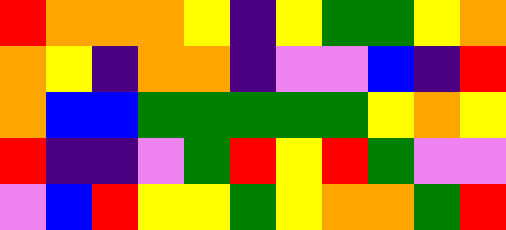[["red", "orange", "orange", "orange", "yellow", "indigo", "yellow", "green", "green", "yellow", "orange"], ["orange", "yellow", "indigo", "orange", "orange", "indigo", "violet", "violet", "blue", "indigo", "red"], ["orange", "blue", "blue", "green", "green", "green", "green", "green", "yellow", "orange", "yellow"], ["red", "indigo", "indigo", "violet", "green", "red", "yellow", "red", "green", "violet", "violet"], ["violet", "blue", "red", "yellow", "yellow", "green", "yellow", "orange", "orange", "green", "red"]]